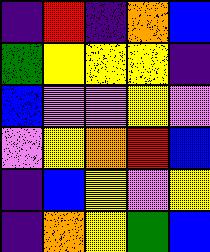[["indigo", "red", "indigo", "orange", "blue"], ["green", "yellow", "yellow", "yellow", "indigo"], ["blue", "violet", "violet", "yellow", "violet"], ["violet", "yellow", "orange", "red", "blue"], ["indigo", "blue", "yellow", "violet", "yellow"], ["indigo", "orange", "yellow", "green", "blue"]]